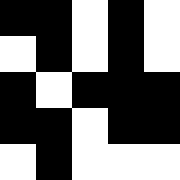[["black", "black", "white", "black", "white"], ["white", "black", "white", "black", "white"], ["black", "white", "black", "black", "black"], ["black", "black", "white", "black", "black"], ["white", "black", "white", "white", "white"]]